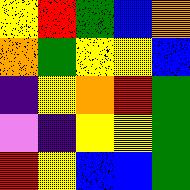[["yellow", "red", "green", "blue", "orange"], ["orange", "green", "yellow", "yellow", "blue"], ["indigo", "yellow", "orange", "red", "green"], ["violet", "indigo", "yellow", "yellow", "green"], ["red", "yellow", "blue", "blue", "green"]]